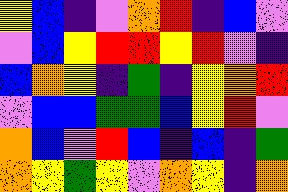[["yellow", "blue", "indigo", "violet", "orange", "red", "indigo", "blue", "violet"], ["violet", "blue", "yellow", "red", "red", "yellow", "red", "violet", "indigo"], ["blue", "orange", "yellow", "indigo", "green", "indigo", "yellow", "orange", "red"], ["violet", "blue", "blue", "green", "green", "blue", "yellow", "red", "violet"], ["orange", "blue", "violet", "red", "blue", "indigo", "blue", "indigo", "green"], ["orange", "yellow", "green", "yellow", "violet", "orange", "yellow", "indigo", "orange"]]